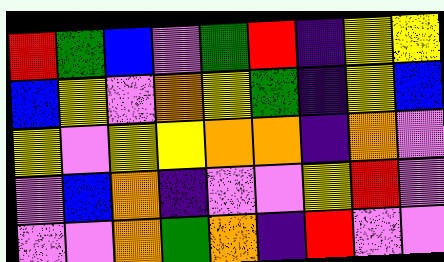[["red", "green", "blue", "violet", "green", "red", "indigo", "yellow", "yellow"], ["blue", "yellow", "violet", "orange", "yellow", "green", "indigo", "yellow", "blue"], ["yellow", "violet", "yellow", "yellow", "orange", "orange", "indigo", "orange", "violet"], ["violet", "blue", "orange", "indigo", "violet", "violet", "yellow", "red", "violet"], ["violet", "violet", "orange", "green", "orange", "indigo", "red", "violet", "violet"]]